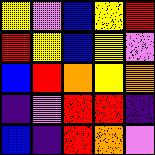[["yellow", "violet", "blue", "yellow", "red"], ["red", "yellow", "blue", "yellow", "violet"], ["blue", "red", "orange", "yellow", "orange"], ["indigo", "violet", "red", "red", "indigo"], ["blue", "indigo", "red", "orange", "violet"]]